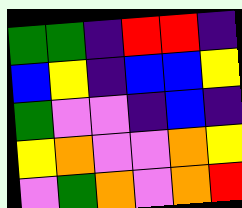[["green", "green", "indigo", "red", "red", "indigo"], ["blue", "yellow", "indigo", "blue", "blue", "yellow"], ["green", "violet", "violet", "indigo", "blue", "indigo"], ["yellow", "orange", "violet", "violet", "orange", "yellow"], ["violet", "green", "orange", "violet", "orange", "red"]]